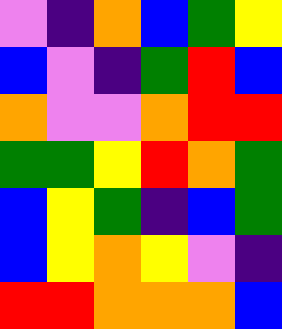[["violet", "indigo", "orange", "blue", "green", "yellow"], ["blue", "violet", "indigo", "green", "red", "blue"], ["orange", "violet", "violet", "orange", "red", "red"], ["green", "green", "yellow", "red", "orange", "green"], ["blue", "yellow", "green", "indigo", "blue", "green"], ["blue", "yellow", "orange", "yellow", "violet", "indigo"], ["red", "red", "orange", "orange", "orange", "blue"]]